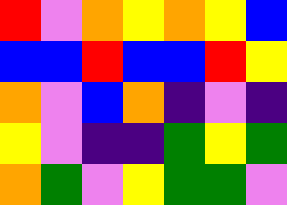[["red", "violet", "orange", "yellow", "orange", "yellow", "blue"], ["blue", "blue", "red", "blue", "blue", "red", "yellow"], ["orange", "violet", "blue", "orange", "indigo", "violet", "indigo"], ["yellow", "violet", "indigo", "indigo", "green", "yellow", "green"], ["orange", "green", "violet", "yellow", "green", "green", "violet"]]